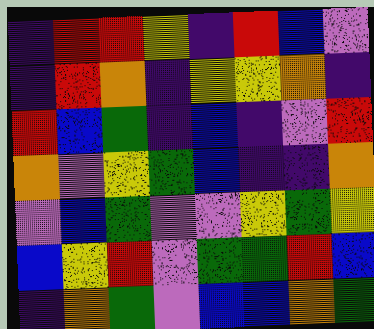[["indigo", "red", "red", "yellow", "indigo", "red", "blue", "violet"], ["indigo", "red", "orange", "indigo", "yellow", "yellow", "orange", "indigo"], ["red", "blue", "green", "indigo", "blue", "indigo", "violet", "red"], ["orange", "violet", "yellow", "green", "blue", "indigo", "indigo", "orange"], ["violet", "blue", "green", "violet", "violet", "yellow", "green", "yellow"], ["blue", "yellow", "red", "violet", "green", "green", "red", "blue"], ["indigo", "orange", "green", "violet", "blue", "blue", "orange", "green"]]